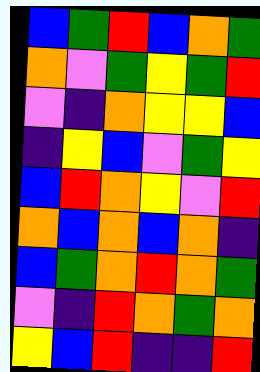[["blue", "green", "red", "blue", "orange", "green"], ["orange", "violet", "green", "yellow", "green", "red"], ["violet", "indigo", "orange", "yellow", "yellow", "blue"], ["indigo", "yellow", "blue", "violet", "green", "yellow"], ["blue", "red", "orange", "yellow", "violet", "red"], ["orange", "blue", "orange", "blue", "orange", "indigo"], ["blue", "green", "orange", "red", "orange", "green"], ["violet", "indigo", "red", "orange", "green", "orange"], ["yellow", "blue", "red", "indigo", "indigo", "red"]]